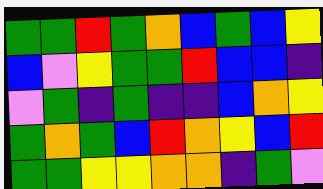[["green", "green", "red", "green", "orange", "blue", "green", "blue", "yellow"], ["blue", "violet", "yellow", "green", "green", "red", "blue", "blue", "indigo"], ["violet", "green", "indigo", "green", "indigo", "indigo", "blue", "orange", "yellow"], ["green", "orange", "green", "blue", "red", "orange", "yellow", "blue", "red"], ["green", "green", "yellow", "yellow", "orange", "orange", "indigo", "green", "violet"]]